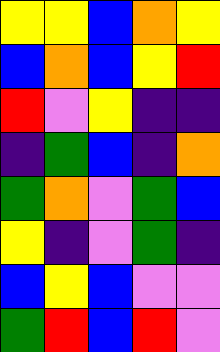[["yellow", "yellow", "blue", "orange", "yellow"], ["blue", "orange", "blue", "yellow", "red"], ["red", "violet", "yellow", "indigo", "indigo"], ["indigo", "green", "blue", "indigo", "orange"], ["green", "orange", "violet", "green", "blue"], ["yellow", "indigo", "violet", "green", "indigo"], ["blue", "yellow", "blue", "violet", "violet"], ["green", "red", "blue", "red", "violet"]]